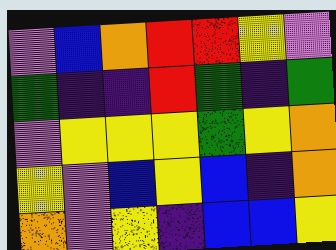[["violet", "blue", "orange", "red", "red", "yellow", "violet"], ["green", "indigo", "indigo", "red", "green", "indigo", "green"], ["violet", "yellow", "yellow", "yellow", "green", "yellow", "orange"], ["yellow", "violet", "blue", "yellow", "blue", "indigo", "orange"], ["orange", "violet", "yellow", "indigo", "blue", "blue", "yellow"]]